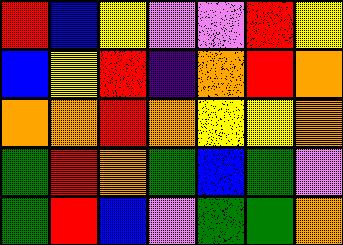[["red", "blue", "yellow", "violet", "violet", "red", "yellow"], ["blue", "yellow", "red", "indigo", "orange", "red", "orange"], ["orange", "orange", "red", "orange", "yellow", "yellow", "orange"], ["green", "red", "orange", "green", "blue", "green", "violet"], ["green", "red", "blue", "violet", "green", "green", "orange"]]